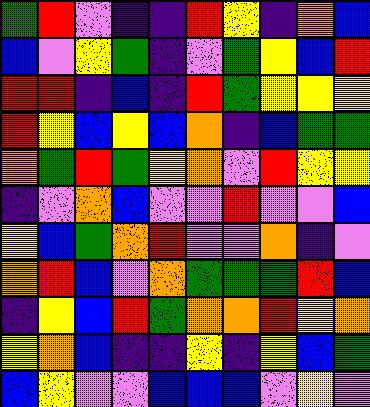[["green", "red", "violet", "indigo", "indigo", "red", "yellow", "indigo", "orange", "blue"], ["blue", "violet", "yellow", "green", "indigo", "violet", "green", "yellow", "blue", "red"], ["red", "red", "indigo", "blue", "indigo", "red", "green", "yellow", "yellow", "yellow"], ["red", "yellow", "blue", "yellow", "blue", "orange", "indigo", "blue", "green", "green"], ["orange", "green", "red", "green", "yellow", "orange", "violet", "red", "yellow", "yellow"], ["indigo", "violet", "orange", "blue", "violet", "violet", "red", "violet", "violet", "blue"], ["yellow", "blue", "green", "orange", "red", "violet", "violet", "orange", "indigo", "violet"], ["orange", "red", "blue", "violet", "orange", "green", "green", "green", "red", "blue"], ["indigo", "yellow", "blue", "red", "green", "orange", "orange", "red", "yellow", "orange"], ["yellow", "orange", "blue", "indigo", "indigo", "yellow", "indigo", "yellow", "blue", "green"], ["blue", "yellow", "violet", "violet", "blue", "blue", "blue", "violet", "yellow", "violet"]]